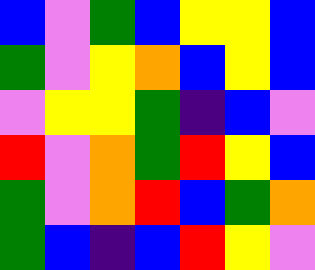[["blue", "violet", "green", "blue", "yellow", "yellow", "blue"], ["green", "violet", "yellow", "orange", "blue", "yellow", "blue"], ["violet", "yellow", "yellow", "green", "indigo", "blue", "violet"], ["red", "violet", "orange", "green", "red", "yellow", "blue"], ["green", "violet", "orange", "red", "blue", "green", "orange"], ["green", "blue", "indigo", "blue", "red", "yellow", "violet"]]